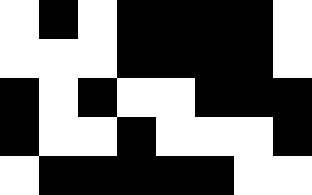[["white", "black", "white", "black", "black", "black", "black", "white"], ["white", "white", "white", "black", "black", "black", "black", "white"], ["black", "white", "black", "white", "white", "black", "black", "black"], ["black", "white", "white", "black", "white", "white", "white", "black"], ["white", "black", "black", "black", "black", "black", "white", "white"]]